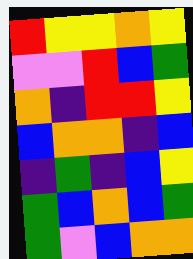[["red", "yellow", "yellow", "orange", "yellow"], ["violet", "violet", "red", "blue", "green"], ["orange", "indigo", "red", "red", "yellow"], ["blue", "orange", "orange", "indigo", "blue"], ["indigo", "green", "indigo", "blue", "yellow"], ["green", "blue", "orange", "blue", "green"], ["green", "violet", "blue", "orange", "orange"]]